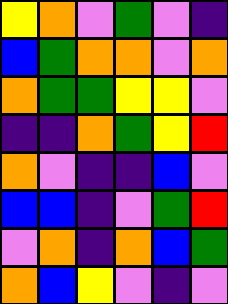[["yellow", "orange", "violet", "green", "violet", "indigo"], ["blue", "green", "orange", "orange", "violet", "orange"], ["orange", "green", "green", "yellow", "yellow", "violet"], ["indigo", "indigo", "orange", "green", "yellow", "red"], ["orange", "violet", "indigo", "indigo", "blue", "violet"], ["blue", "blue", "indigo", "violet", "green", "red"], ["violet", "orange", "indigo", "orange", "blue", "green"], ["orange", "blue", "yellow", "violet", "indigo", "violet"]]